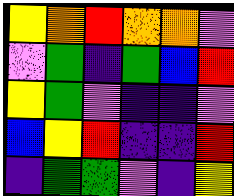[["yellow", "orange", "red", "orange", "orange", "violet"], ["violet", "green", "indigo", "green", "blue", "red"], ["yellow", "green", "violet", "indigo", "indigo", "violet"], ["blue", "yellow", "red", "indigo", "indigo", "red"], ["indigo", "green", "green", "violet", "indigo", "yellow"]]